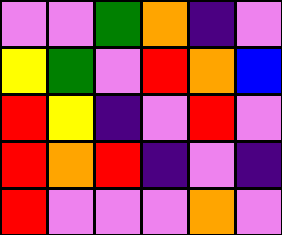[["violet", "violet", "green", "orange", "indigo", "violet"], ["yellow", "green", "violet", "red", "orange", "blue"], ["red", "yellow", "indigo", "violet", "red", "violet"], ["red", "orange", "red", "indigo", "violet", "indigo"], ["red", "violet", "violet", "violet", "orange", "violet"]]